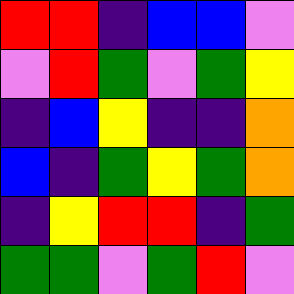[["red", "red", "indigo", "blue", "blue", "violet"], ["violet", "red", "green", "violet", "green", "yellow"], ["indigo", "blue", "yellow", "indigo", "indigo", "orange"], ["blue", "indigo", "green", "yellow", "green", "orange"], ["indigo", "yellow", "red", "red", "indigo", "green"], ["green", "green", "violet", "green", "red", "violet"]]